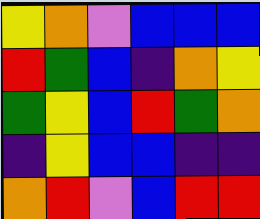[["yellow", "orange", "violet", "blue", "blue", "blue"], ["red", "green", "blue", "indigo", "orange", "yellow"], ["green", "yellow", "blue", "red", "green", "orange"], ["indigo", "yellow", "blue", "blue", "indigo", "indigo"], ["orange", "red", "violet", "blue", "red", "red"]]